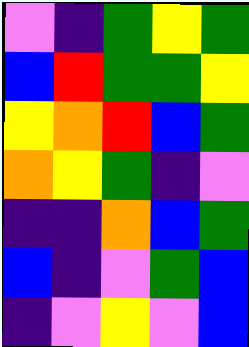[["violet", "indigo", "green", "yellow", "green"], ["blue", "red", "green", "green", "yellow"], ["yellow", "orange", "red", "blue", "green"], ["orange", "yellow", "green", "indigo", "violet"], ["indigo", "indigo", "orange", "blue", "green"], ["blue", "indigo", "violet", "green", "blue"], ["indigo", "violet", "yellow", "violet", "blue"]]